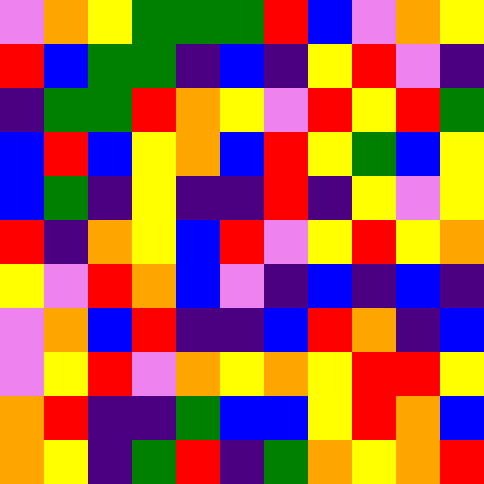[["violet", "orange", "yellow", "green", "green", "green", "red", "blue", "violet", "orange", "yellow"], ["red", "blue", "green", "green", "indigo", "blue", "indigo", "yellow", "red", "violet", "indigo"], ["indigo", "green", "green", "red", "orange", "yellow", "violet", "red", "yellow", "red", "green"], ["blue", "red", "blue", "yellow", "orange", "blue", "red", "yellow", "green", "blue", "yellow"], ["blue", "green", "indigo", "yellow", "indigo", "indigo", "red", "indigo", "yellow", "violet", "yellow"], ["red", "indigo", "orange", "yellow", "blue", "red", "violet", "yellow", "red", "yellow", "orange"], ["yellow", "violet", "red", "orange", "blue", "violet", "indigo", "blue", "indigo", "blue", "indigo"], ["violet", "orange", "blue", "red", "indigo", "indigo", "blue", "red", "orange", "indigo", "blue"], ["violet", "yellow", "red", "violet", "orange", "yellow", "orange", "yellow", "red", "red", "yellow"], ["orange", "red", "indigo", "indigo", "green", "blue", "blue", "yellow", "red", "orange", "blue"], ["orange", "yellow", "indigo", "green", "red", "indigo", "green", "orange", "yellow", "orange", "red"]]